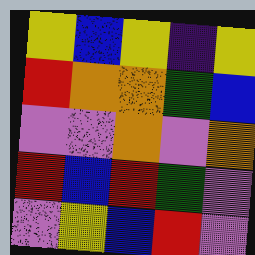[["yellow", "blue", "yellow", "indigo", "yellow"], ["red", "orange", "orange", "green", "blue"], ["violet", "violet", "orange", "violet", "orange"], ["red", "blue", "red", "green", "violet"], ["violet", "yellow", "blue", "red", "violet"]]